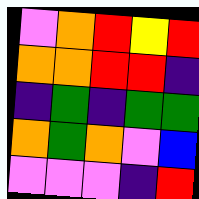[["violet", "orange", "red", "yellow", "red"], ["orange", "orange", "red", "red", "indigo"], ["indigo", "green", "indigo", "green", "green"], ["orange", "green", "orange", "violet", "blue"], ["violet", "violet", "violet", "indigo", "red"]]